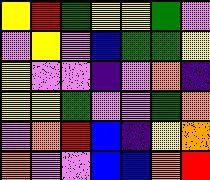[["yellow", "red", "green", "yellow", "yellow", "green", "violet"], ["violet", "yellow", "violet", "blue", "green", "green", "yellow"], ["yellow", "violet", "violet", "indigo", "violet", "orange", "indigo"], ["yellow", "yellow", "green", "violet", "violet", "green", "orange"], ["violet", "orange", "red", "blue", "indigo", "yellow", "orange"], ["orange", "violet", "violet", "blue", "blue", "orange", "red"]]